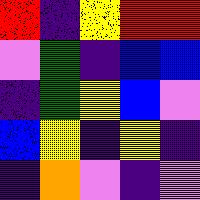[["red", "indigo", "yellow", "red", "red"], ["violet", "green", "indigo", "blue", "blue"], ["indigo", "green", "yellow", "blue", "violet"], ["blue", "yellow", "indigo", "yellow", "indigo"], ["indigo", "orange", "violet", "indigo", "violet"]]